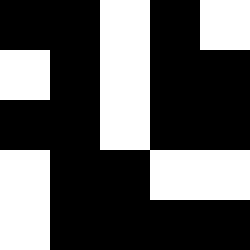[["black", "black", "white", "black", "white"], ["white", "black", "white", "black", "black"], ["black", "black", "white", "black", "black"], ["white", "black", "black", "white", "white"], ["white", "black", "black", "black", "black"]]